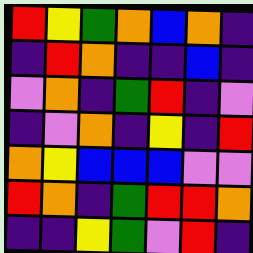[["red", "yellow", "green", "orange", "blue", "orange", "indigo"], ["indigo", "red", "orange", "indigo", "indigo", "blue", "indigo"], ["violet", "orange", "indigo", "green", "red", "indigo", "violet"], ["indigo", "violet", "orange", "indigo", "yellow", "indigo", "red"], ["orange", "yellow", "blue", "blue", "blue", "violet", "violet"], ["red", "orange", "indigo", "green", "red", "red", "orange"], ["indigo", "indigo", "yellow", "green", "violet", "red", "indigo"]]